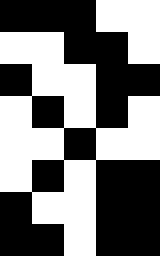[["black", "black", "black", "white", "white"], ["white", "white", "black", "black", "white"], ["black", "white", "white", "black", "black"], ["white", "black", "white", "black", "white"], ["white", "white", "black", "white", "white"], ["white", "black", "white", "black", "black"], ["black", "white", "white", "black", "black"], ["black", "black", "white", "black", "black"]]